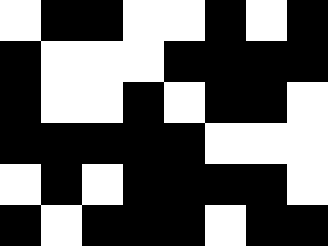[["white", "black", "black", "white", "white", "black", "white", "black"], ["black", "white", "white", "white", "black", "black", "black", "black"], ["black", "white", "white", "black", "white", "black", "black", "white"], ["black", "black", "black", "black", "black", "white", "white", "white"], ["white", "black", "white", "black", "black", "black", "black", "white"], ["black", "white", "black", "black", "black", "white", "black", "black"]]